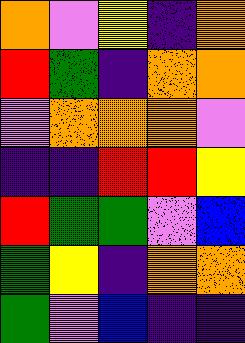[["orange", "violet", "yellow", "indigo", "orange"], ["red", "green", "indigo", "orange", "orange"], ["violet", "orange", "orange", "orange", "violet"], ["indigo", "indigo", "red", "red", "yellow"], ["red", "green", "green", "violet", "blue"], ["green", "yellow", "indigo", "orange", "orange"], ["green", "violet", "blue", "indigo", "indigo"]]